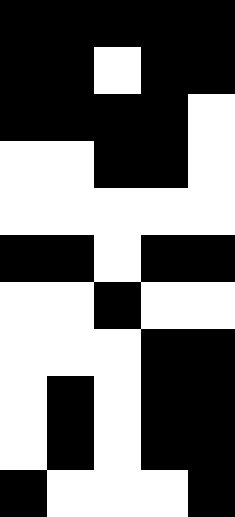[["black", "black", "black", "black", "black"], ["black", "black", "white", "black", "black"], ["black", "black", "black", "black", "white"], ["white", "white", "black", "black", "white"], ["white", "white", "white", "white", "white"], ["black", "black", "white", "black", "black"], ["white", "white", "black", "white", "white"], ["white", "white", "white", "black", "black"], ["white", "black", "white", "black", "black"], ["white", "black", "white", "black", "black"], ["black", "white", "white", "white", "black"]]